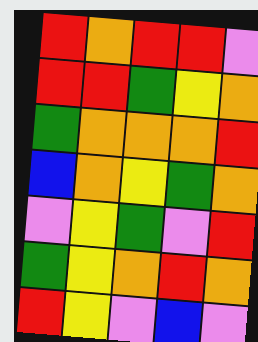[["red", "orange", "red", "red", "violet"], ["red", "red", "green", "yellow", "orange"], ["green", "orange", "orange", "orange", "red"], ["blue", "orange", "yellow", "green", "orange"], ["violet", "yellow", "green", "violet", "red"], ["green", "yellow", "orange", "red", "orange"], ["red", "yellow", "violet", "blue", "violet"]]